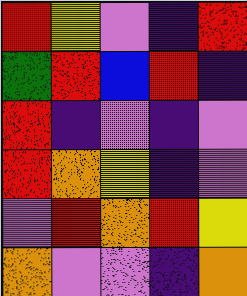[["red", "yellow", "violet", "indigo", "red"], ["green", "red", "blue", "red", "indigo"], ["red", "indigo", "violet", "indigo", "violet"], ["red", "orange", "yellow", "indigo", "violet"], ["violet", "red", "orange", "red", "yellow"], ["orange", "violet", "violet", "indigo", "orange"]]